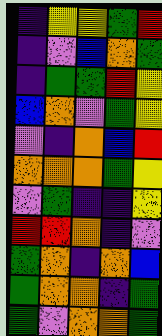[["indigo", "yellow", "yellow", "green", "red"], ["indigo", "violet", "blue", "orange", "green"], ["indigo", "green", "green", "red", "yellow"], ["blue", "orange", "violet", "green", "yellow"], ["violet", "indigo", "orange", "blue", "red"], ["orange", "orange", "orange", "green", "yellow"], ["violet", "green", "indigo", "indigo", "yellow"], ["red", "red", "orange", "indigo", "violet"], ["green", "orange", "indigo", "orange", "blue"], ["green", "orange", "orange", "indigo", "green"], ["green", "violet", "orange", "orange", "green"]]